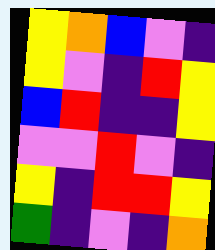[["yellow", "orange", "blue", "violet", "indigo"], ["yellow", "violet", "indigo", "red", "yellow"], ["blue", "red", "indigo", "indigo", "yellow"], ["violet", "violet", "red", "violet", "indigo"], ["yellow", "indigo", "red", "red", "yellow"], ["green", "indigo", "violet", "indigo", "orange"]]